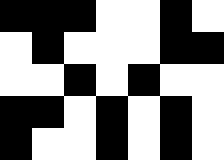[["black", "black", "black", "white", "white", "black", "white"], ["white", "black", "white", "white", "white", "black", "black"], ["white", "white", "black", "white", "black", "white", "white"], ["black", "black", "white", "black", "white", "black", "white"], ["black", "white", "white", "black", "white", "black", "white"]]